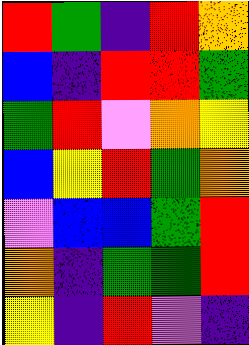[["red", "green", "indigo", "red", "orange"], ["blue", "indigo", "red", "red", "green"], ["green", "red", "violet", "orange", "yellow"], ["blue", "yellow", "red", "green", "orange"], ["violet", "blue", "blue", "green", "red"], ["orange", "indigo", "green", "green", "red"], ["yellow", "indigo", "red", "violet", "indigo"]]